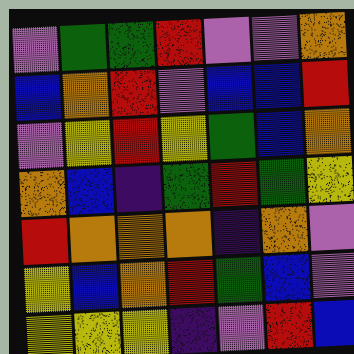[["violet", "green", "green", "red", "violet", "violet", "orange"], ["blue", "orange", "red", "violet", "blue", "blue", "red"], ["violet", "yellow", "red", "yellow", "green", "blue", "orange"], ["orange", "blue", "indigo", "green", "red", "green", "yellow"], ["red", "orange", "orange", "orange", "indigo", "orange", "violet"], ["yellow", "blue", "orange", "red", "green", "blue", "violet"], ["yellow", "yellow", "yellow", "indigo", "violet", "red", "blue"]]